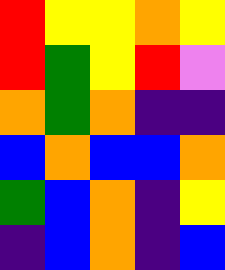[["red", "yellow", "yellow", "orange", "yellow"], ["red", "green", "yellow", "red", "violet"], ["orange", "green", "orange", "indigo", "indigo"], ["blue", "orange", "blue", "blue", "orange"], ["green", "blue", "orange", "indigo", "yellow"], ["indigo", "blue", "orange", "indigo", "blue"]]